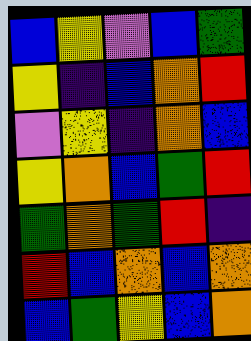[["blue", "yellow", "violet", "blue", "green"], ["yellow", "indigo", "blue", "orange", "red"], ["violet", "yellow", "indigo", "orange", "blue"], ["yellow", "orange", "blue", "green", "red"], ["green", "orange", "green", "red", "indigo"], ["red", "blue", "orange", "blue", "orange"], ["blue", "green", "yellow", "blue", "orange"]]